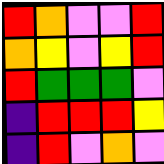[["red", "orange", "violet", "violet", "red"], ["orange", "yellow", "violet", "yellow", "red"], ["red", "green", "green", "green", "violet"], ["indigo", "red", "red", "red", "yellow"], ["indigo", "red", "violet", "orange", "violet"]]